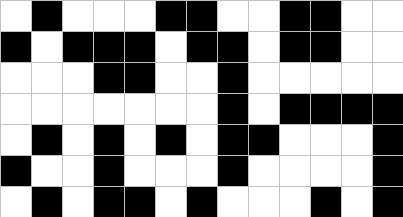[["white", "black", "white", "white", "white", "black", "black", "white", "white", "black", "black", "white", "white"], ["black", "white", "black", "black", "black", "white", "black", "black", "white", "black", "black", "white", "white"], ["white", "white", "white", "black", "black", "white", "white", "black", "white", "white", "white", "white", "white"], ["white", "white", "white", "white", "white", "white", "white", "black", "white", "black", "black", "black", "black"], ["white", "black", "white", "black", "white", "black", "white", "black", "black", "white", "white", "white", "black"], ["black", "white", "white", "black", "white", "white", "white", "black", "white", "white", "white", "white", "black"], ["white", "black", "white", "black", "black", "white", "black", "white", "white", "white", "black", "white", "black"]]